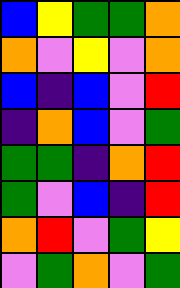[["blue", "yellow", "green", "green", "orange"], ["orange", "violet", "yellow", "violet", "orange"], ["blue", "indigo", "blue", "violet", "red"], ["indigo", "orange", "blue", "violet", "green"], ["green", "green", "indigo", "orange", "red"], ["green", "violet", "blue", "indigo", "red"], ["orange", "red", "violet", "green", "yellow"], ["violet", "green", "orange", "violet", "green"]]